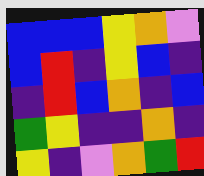[["blue", "blue", "blue", "yellow", "orange", "violet"], ["blue", "red", "indigo", "yellow", "blue", "indigo"], ["indigo", "red", "blue", "orange", "indigo", "blue"], ["green", "yellow", "indigo", "indigo", "orange", "indigo"], ["yellow", "indigo", "violet", "orange", "green", "red"]]